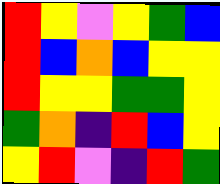[["red", "yellow", "violet", "yellow", "green", "blue"], ["red", "blue", "orange", "blue", "yellow", "yellow"], ["red", "yellow", "yellow", "green", "green", "yellow"], ["green", "orange", "indigo", "red", "blue", "yellow"], ["yellow", "red", "violet", "indigo", "red", "green"]]